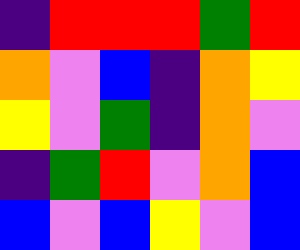[["indigo", "red", "red", "red", "green", "red"], ["orange", "violet", "blue", "indigo", "orange", "yellow"], ["yellow", "violet", "green", "indigo", "orange", "violet"], ["indigo", "green", "red", "violet", "orange", "blue"], ["blue", "violet", "blue", "yellow", "violet", "blue"]]